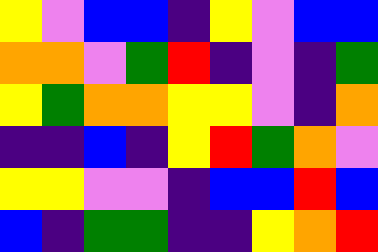[["yellow", "violet", "blue", "blue", "indigo", "yellow", "violet", "blue", "blue"], ["orange", "orange", "violet", "green", "red", "indigo", "violet", "indigo", "green"], ["yellow", "green", "orange", "orange", "yellow", "yellow", "violet", "indigo", "orange"], ["indigo", "indigo", "blue", "indigo", "yellow", "red", "green", "orange", "violet"], ["yellow", "yellow", "violet", "violet", "indigo", "blue", "blue", "red", "blue"], ["blue", "indigo", "green", "green", "indigo", "indigo", "yellow", "orange", "red"]]